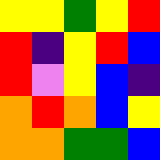[["yellow", "yellow", "green", "yellow", "red"], ["red", "indigo", "yellow", "red", "blue"], ["red", "violet", "yellow", "blue", "indigo"], ["orange", "red", "orange", "blue", "yellow"], ["orange", "orange", "green", "green", "blue"]]